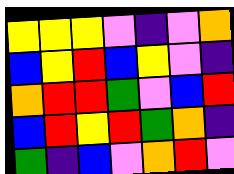[["yellow", "yellow", "yellow", "violet", "indigo", "violet", "orange"], ["blue", "yellow", "red", "blue", "yellow", "violet", "indigo"], ["orange", "red", "red", "green", "violet", "blue", "red"], ["blue", "red", "yellow", "red", "green", "orange", "indigo"], ["green", "indigo", "blue", "violet", "orange", "red", "violet"]]